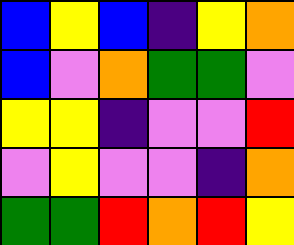[["blue", "yellow", "blue", "indigo", "yellow", "orange"], ["blue", "violet", "orange", "green", "green", "violet"], ["yellow", "yellow", "indigo", "violet", "violet", "red"], ["violet", "yellow", "violet", "violet", "indigo", "orange"], ["green", "green", "red", "orange", "red", "yellow"]]